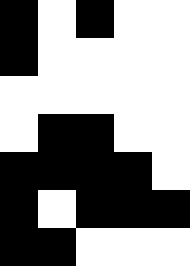[["black", "white", "black", "white", "white"], ["black", "white", "white", "white", "white"], ["white", "white", "white", "white", "white"], ["white", "black", "black", "white", "white"], ["black", "black", "black", "black", "white"], ["black", "white", "black", "black", "black"], ["black", "black", "white", "white", "white"]]